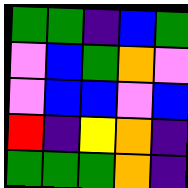[["green", "green", "indigo", "blue", "green"], ["violet", "blue", "green", "orange", "violet"], ["violet", "blue", "blue", "violet", "blue"], ["red", "indigo", "yellow", "orange", "indigo"], ["green", "green", "green", "orange", "indigo"]]